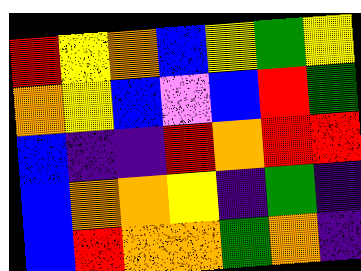[["red", "yellow", "orange", "blue", "yellow", "green", "yellow"], ["orange", "yellow", "blue", "violet", "blue", "red", "green"], ["blue", "indigo", "indigo", "red", "orange", "red", "red"], ["blue", "orange", "orange", "yellow", "indigo", "green", "indigo"], ["blue", "red", "orange", "orange", "green", "orange", "indigo"]]